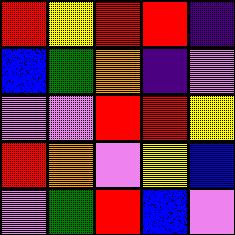[["red", "yellow", "red", "red", "indigo"], ["blue", "green", "orange", "indigo", "violet"], ["violet", "violet", "red", "red", "yellow"], ["red", "orange", "violet", "yellow", "blue"], ["violet", "green", "red", "blue", "violet"]]